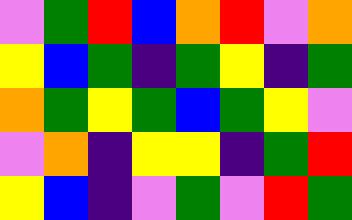[["violet", "green", "red", "blue", "orange", "red", "violet", "orange"], ["yellow", "blue", "green", "indigo", "green", "yellow", "indigo", "green"], ["orange", "green", "yellow", "green", "blue", "green", "yellow", "violet"], ["violet", "orange", "indigo", "yellow", "yellow", "indigo", "green", "red"], ["yellow", "blue", "indigo", "violet", "green", "violet", "red", "green"]]